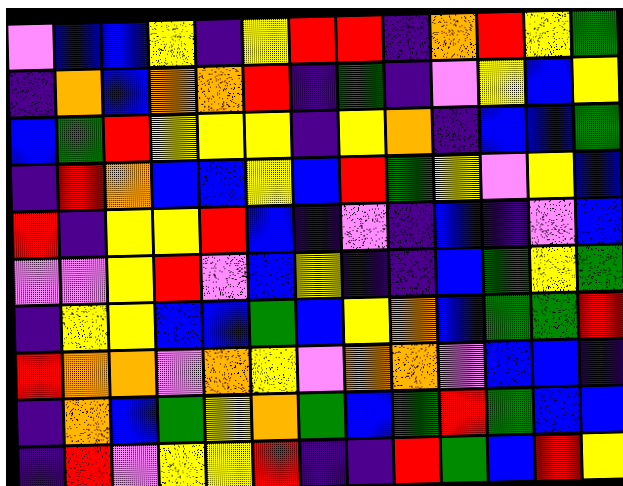[["violet", "blue", "blue", "yellow", "indigo", "yellow", "red", "red", "indigo", "orange", "red", "yellow", "green"], ["indigo", "orange", "blue", "orange", "orange", "red", "indigo", "green", "indigo", "violet", "yellow", "blue", "yellow"], ["blue", "green", "red", "yellow", "yellow", "yellow", "indigo", "yellow", "orange", "indigo", "blue", "blue", "green"], ["indigo", "red", "orange", "blue", "blue", "yellow", "blue", "red", "green", "yellow", "violet", "yellow", "blue"], ["red", "indigo", "yellow", "yellow", "red", "blue", "indigo", "violet", "indigo", "blue", "indigo", "violet", "blue"], ["violet", "violet", "yellow", "red", "violet", "blue", "yellow", "indigo", "indigo", "blue", "green", "yellow", "green"], ["indigo", "yellow", "yellow", "blue", "blue", "green", "blue", "yellow", "orange", "blue", "green", "green", "red"], ["red", "orange", "orange", "violet", "orange", "yellow", "violet", "orange", "orange", "violet", "blue", "blue", "indigo"], ["indigo", "orange", "blue", "green", "yellow", "orange", "green", "blue", "green", "red", "green", "blue", "blue"], ["indigo", "red", "violet", "yellow", "yellow", "red", "indigo", "indigo", "red", "green", "blue", "red", "yellow"]]